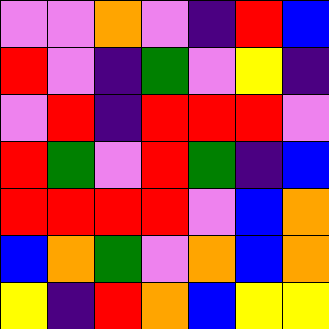[["violet", "violet", "orange", "violet", "indigo", "red", "blue"], ["red", "violet", "indigo", "green", "violet", "yellow", "indigo"], ["violet", "red", "indigo", "red", "red", "red", "violet"], ["red", "green", "violet", "red", "green", "indigo", "blue"], ["red", "red", "red", "red", "violet", "blue", "orange"], ["blue", "orange", "green", "violet", "orange", "blue", "orange"], ["yellow", "indigo", "red", "orange", "blue", "yellow", "yellow"]]